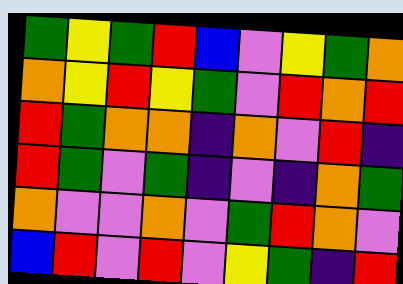[["green", "yellow", "green", "red", "blue", "violet", "yellow", "green", "orange"], ["orange", "yellow", "red", "yellow", "green", "violet", "red", "orange", "red"], ["red", "green", "orange", "orange", "indigo", "orange", "violet", "red", "indigo"], ["red", "green", "violet", "green", "indigo", "violet", "indigo", "orange", "green"], ["orange", "violet", "violet", "orange", "violet", "green", "red", "orange", "violet"], ["blue", "red", "violet", "red", "violet", "yellow", "green", "indigo", "red"]]